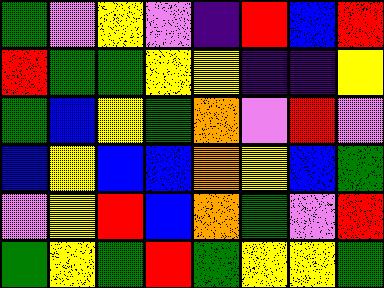[["green", "violet", "yellow", "violet", "indigo", "red", "blue", "red"], ["red", "green", "green", "yellow", "yellow", "indigo", "indigo", "yellow"], ["green", "blue", "yellow", "green", "orange", "violet", "red", "violet"], ["blue", "yellow", "blue", "blue", "orange", "yellow", "blue", "green"], ["violet", "yellow", "red", "blue", "orange", "green", "violet", "red"], ["green", "yellow", "green", "red", "green", "yellow", "yellow", "green"]]